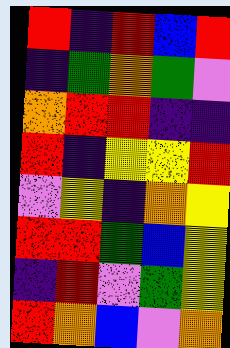[["red", "indigo", "red", "blue", "red"], ["indigo", "green", "orange", "green", "violet"], ["orange", "red", "red", "indigo", "indigo"], ["red", "indigo", "yellow", "yellow", "red"], ["violet", "yellow", "indigo", "orange", "yellow"], ["red", "red", "green", "blue", "yellow"], ["indigo", "red", "violet", "green", "yellow"], ["red", "orange", "blue", "violet", "orange"]]